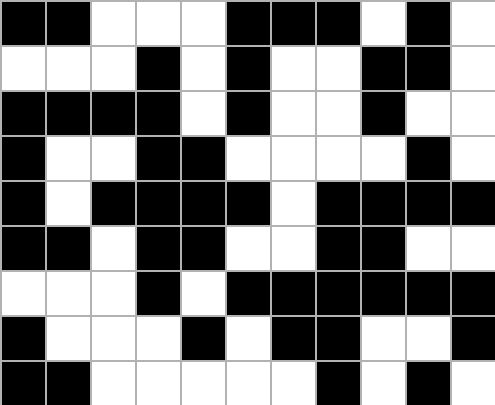[["black", "black", "white", "white", "white", "black", "black", "black", "white", "black", "white"], ["white", "white", "white", "black", "white", "black", "white", "white", "black", "black", "white"], ["black", "black", "black", "black", "white", "black", "white", "white", "black", "white", "white"], ["black", "white", "white", "black", "black", "white", "white", "white", "white", "black", "white"], ["black", "white", "black", "black", "black", "black", "white", "black", "black", "black", "black"], ["black", "black", "white", "black", "black", "white", "white", "black", "black", "white", "white"], ["white", "white", "white", "black", "white", "black", "black", "black", "black", "black", "black"], ["black", "white", "white", "white", "black", "white", "black", "black", "white", "white", "black"], ["black", "black", "white", "white", "white", "white", "white", "black", "white", "black", "white"]]